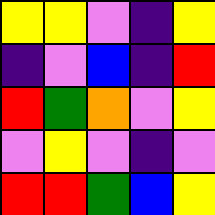[["yellow", "yellow", "violet", "indigo", "yellow"], ["indigo", "violet", "blue", "indigo", "red"], ["red", "green", "orange", "violet", "yellow"], ["violet", "yellow", "violet", "indigo", "violet"], ["red", "red", "green", "blue", "yellow"]]